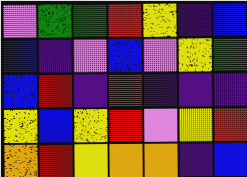[["violet", "green", "green", "red", "yellow", "indigo", "blue"], ["blue", "indigo", "violet", "blue", "violet", "yellow", "green"], ["blue", "red", "indigo", "red", "indigo", "indigo", "indigo"], ["yellow", "blue", "yellow", "red", "violet", "yellow", "red"], ["orange", "red", "yellow", "orange", "orange", "indigo", "blue"]]